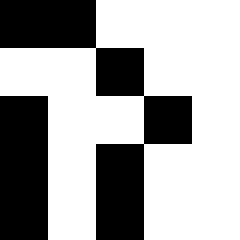[["black", "black", "white", "white", "white"], ["white", "white", "black", "white", "white"], ["black", "white", "white", "black", "white"], ["black", "white", "black", "white", "white"], ["black", "white", "black", "white", "white"]]